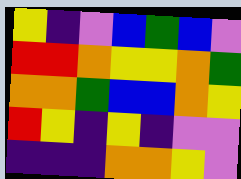[["yellow", "indigo", "violet", "blue", "green", "blue", "violet"], ["red", "red", "orange", "yellow", "yellow", "orange", "green"], ["orange", "orange", "green", "blue", "blue", "orange", "yellow"], ["red", "yellow", "indigo", "yellow", "indigo", "violet", "violet"], ["indigo", "indigo", "indigo", "orange", "orange", "yellow", "violet"]]